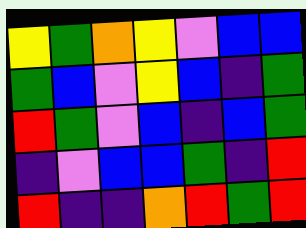[["yellow", "green", "orange", "yellow", "violet", "blue", "blue"], ["green", "blue", "violet", "yellow", "blue", "indigo", "green"], ["red", "green", "violet", "blue", "indigo", "blue", "green"], ["indigo", "violet", "blue", "blue", "green", "indigo", "red"], ["red", "indigo", "indigo", "orange", "red", "green", "red"]]